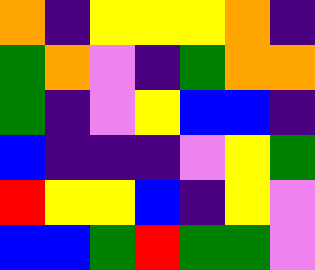[["orange", "indigo", "yellow", "yellow", "yellow", "orange", "indigo"], ["green", "orange", "violet", "indigo", "green", "orange", "orange"], ["green", "indigo", "violet", "yellow", "blue", "blue", "indigo"], ["blue", "indigo", "indigo", "indigo", "violet", "yellow", "green"], ["red", "yellow", "yellow", "blue", "indigo", "yellow", "violet"], ["blue", "blue", "green", "red", "green", "green", "violet"]]